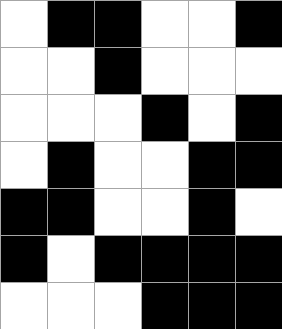[["white", "black", "black", "white", "white", "black"], ["white", "white", "black", "white", "white", "white"], ["white", "white", "white", "black", "white", "black"], ["white", "black", "white", "white", "black", "black"], ["black", "black", "white", "white", "black", "white"], ["black", "white", "black", "black", "black", "black"], ["white", "white", "white", "black", "black", "black"]]